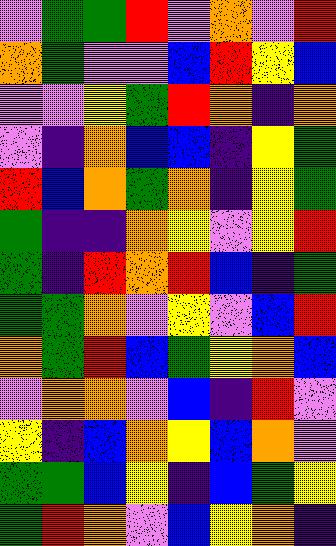[["violet", "green", "green", "red", "violet", "orange", "violet", "red"], ["orange", "green", "violet", "violet", "blue", "red", "yellow", "blue"], ["violet", "violet", "yellow", "green", "red", "orange", "indigo", "orange"], ["violet", "indigo", "orange", "blue", "blue", "indigo", "yellow", "green"], ["red", "blue", "orange", "green", "orange", "indigo", "yellow", "green"], ["green", "indigo", "indigo", "orange", "yellow", "violet", "yellow", "red"], ["green", "indigo", "red", "orange", "red", "blue", "indigo", "green"], ["green", "green", "orange", "violet", "yellow", "violet", "blue", "red"], ["orange", "green", "red", "blue", "green", "yellow", "orange", "blue"], ["violet", "orange", "orange", "violet", "blue", "indigo", "red", "violet"], ["yellow", "indigo", "blue", "orange", "yellow", "blue", "orange", "violet"], ["green", "green", "blue", "yellow", "indigo", "blue", "green", "yellow"], ["green", "red", "orange", "violet", "blue", "yellow", "orange", "indigo"]]